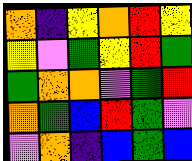[["orange", "indigo", "yellow", "orange", "red", "yellow"], ["yellow", "violet", "green", "yellow", "red", "green"], ["green", "orange", "orange", "violet", "green", "red"], ["orange", "green", "blue", "red", "green", "violet"], ["violet", "orange", "indigo", "blue", "green", "blue"]]